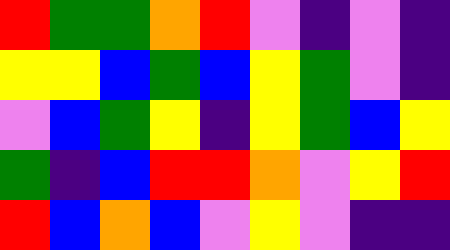[["red", "green", "green", "orange", "red", "violet", "indigo", "violet", "indigo"], ["yellow", "yellow", "blue", "green", "blue", "yellow", "green", "violet", "indigo"], ["violet", "blue", "green", "yellow", "indigo", "yellow", "green", "blue", "yellow"], ["green", "indigo", "blue", "red", "red", "orange", "violet", "yellow", "red"], ["red", "blue", "orange", "blue", "violet", "yellow", "violet", "indigo", "indigo"]]